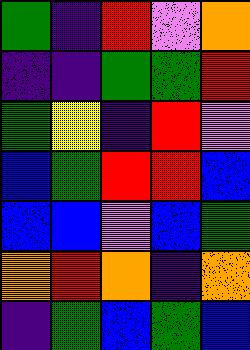[["green", "indigo", "red", "violet", "orange"], ["indigo", "indigo", "green", "green", "red"], ["green", "yellow", "indigo", "red", "violet"], ["blue", "green", "red", "red", "blue"], ["blue", "blue", "violet", "blue", "green"], ["orange", "red", "orange", "indigo", "orange"], ["indigo", "green", "blue", "green", "blue"]]